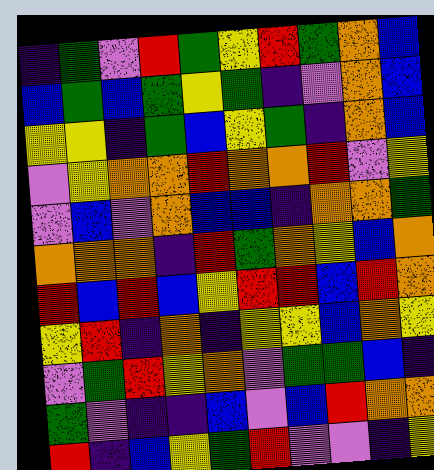[["indigo", "green", "violet", "red", "green", "yellow", "red", "green", "orange", "blue"], ["blue", "green", "blue", "green", "yellow", "green", "indigo", "violet", "orange", "blue"], ["yellow", "yellow", "indigo", "green", "blue", "yellow", "green", "indigo", "orange", "blue"], ["violet", "yellow", "orange", "orange", "red", "orange", "orange", "red", "violet", "yellow"], ["violet", "blue", "violet", "orange", "blue", "blue", "indigo", "orange", "orange", "green"], ["orange", "orange", "orange", "indigo", "red", "green", "orange", "yellow", "blue", "orange"], ["red", "blue", "red", "blue", "yellow", "red", "red", "blue", "red", "orange"], ["yellow", "red", "indigo", "orange", "indigo", "yellow", "yellow", "blue", "orange", "yellow"], ["violet", "green", "red", "yellow", "orange", "violet", "green", "green", "blue", "indigo"], ["green", "violet", "indigo", "indigo", "blue", "violet", "blue", "red", "orange", "orange"], ["red", "indigo", "blue", "yellow", "green", "red", "violet", "violet", "indigo", "yellow"]]